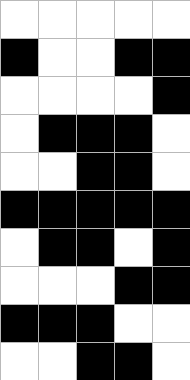[["white", "white", "white", "white", "white"], ["black", "white", "white", "black", "black"], ["white", "white", "white", "white", "black"], ["white", "black", "black", "black", "white"], ["white", "white", "black", "black", "white"], ["black", "black", "black", "black", "black"], ["white", "black", "black", "white", "black"], ["white", "white", "white", "black", "black"], ["black", "black", "black", "white", "white"], ["white", "white", "black", "black", "white"]]